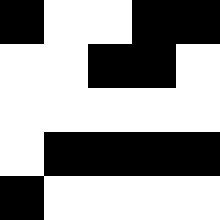[["black", "white", "white", "black", "black"], ["white", "white", "black", "black", "white"], ["white", "white", "white", "white", "white"], ["white", "black", "black", "black", "black"], ["black", "white", "white", "white", "white"]]